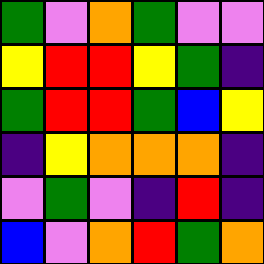[["green", "violet", "orange", "green", "violet", "violet"], ["yellow", "red", "red", "yellow", "green", "indigo"], ["green", "red", "red", "green", "blue", "yellow"], ["indigo", "yellow", "orange", "orange", "orange", "indigo"], ["violet", "green", "violet", "indigo", "red", "indigo"], ["blue", "violet", "orange", "red", "green", "orange"]]